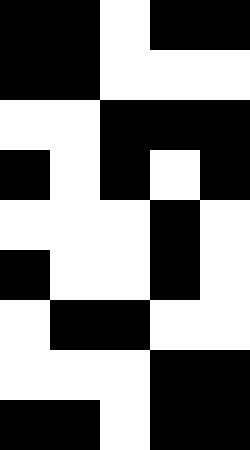[["black", "black", "white", "black", "black"], ["black", "black", "white", "white", "white"], ["white", "white", "black", "black", "black"], ["black", "white", "black", "white", "black"], ["white", "white", "white", "black", "white"], ["black", "white", "white", "black", "white"], ["white", "black", "black", "white", "white"], ["white", "white", "white", "black", "black"], ["black", "black", "white", "black", "black"]]